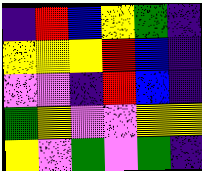[["indigo", "red", "blue", "yellow", "green", "indigo"], ["yellow", "yellow", "yellow", "red", "blue", "indigo"], ["violet", "violet", "indigo", "red", "blue", "indigo"], ["green", "yellow", "violet", "violet", "yellow", "yellow"], ["yellow", "violet", "green", "violet", "green", "indigo"]]